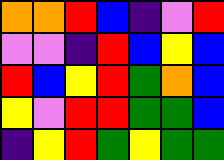[["orange", "orange", "red", "blue", "indigo", "violet", "red"], ["violet", "violet", "indigo", "red", "blue", "yellow", "blue"], ["red", "blue", "yellow", "red", "green", "orange", "blue"], ["yellow", "violet", "red", "red", "green", "green", "blue"], ["indigo", "yellow", "red", "green", "yellow", "green", "green"]]